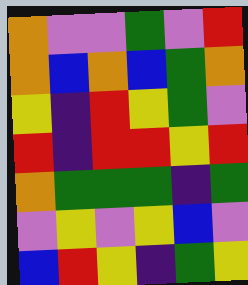[["orange", "violet", "violet", "green", "violet", "red"], ["orange", "blue", "orange", "blue", "green", "orange"], ["yellow", "indigo", "red", "yellow", "green", "violet"], ["red", "indigo", "red", "red", "yellow", "red"], ["orange", "green", "green", "green", "indigo", "green"], ["violet", "yellow", "violet", "yellow", "blue", "violet"], ["blue", "red", "yellow", "indigo", "green", "yellow"]]